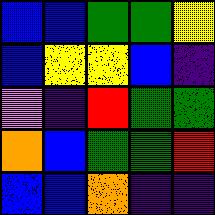[["blue", "blue", "green", "green", "yellow"], ["blue", "yellow", "yellow", "blue", "indigo"], ["violet", "indigo", "red", "green", "green"], ["orange", "blue", "green", "green", "red"], ["blue", "blue", "orange", "indigo", "indigo"]]